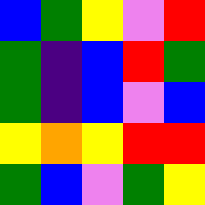[["blue", "green", "yellow", "violet", "red"], ["green", "indigo", "blue", "red", "green"], ["green", "indigo", "blue", "violet", "blue"], ["yellow", "orange", "yellow", "red", "red"], ["green", "blue", "violet", "green", "yellow"]]